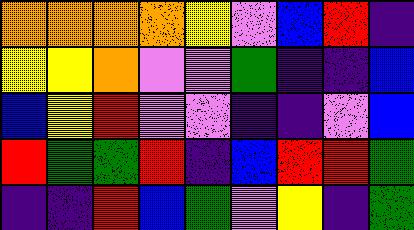[["orange", "orange", "orange", "orange", "yellow", "violet", "blue", "red", "indigo"], ["yellow", "yellow", "orange", "violet", "violet", "green", "indigo", "indigo", "blue"], ["blue", "yellow", "red", "violet", "violet", "indigo", "indigo", "violet", "blue"], ["red", "green", "green", "red", "indigo", "blue", "red", "red", "green"], ["indigo", "indigo", "red", "blue", "green", "violet", "yellow", "indigo", "green"]]